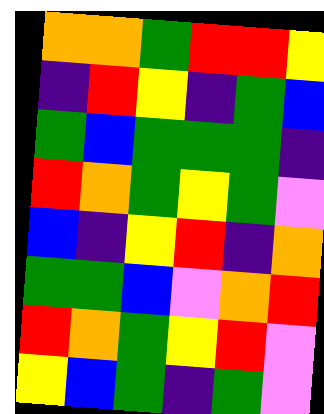[["orange", "orange", "green", "red", "red", "yellow"], ["indigo", "red", "yellow", "indigo", "green", "blue"], ["green", "blue", "green", "green", "green", "indigo"], ["red", "orange", "green", "yellow", "green", "violet"], ["blue", "indigo", "yellow", "red", "indigo", "orange"], ["green", "green", "blue", "violet", "orange", "red"], ["red", "orange", "green", "yellow", "red", "violet"], ["yellow", "blue", "green", "indigo", "green", "violet"]]